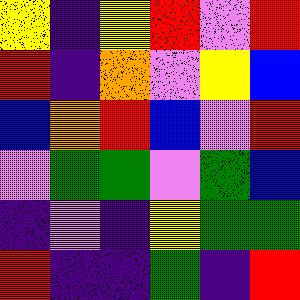[["yellow", "indigo", "yellow", "red", "violet", "red"], ["red", "indigo", "orange", "violet", "yellow", "blue"], ["blue", "orange", "red", "blue", "violet", "red"], ["violet", "green", "green", "violet", "green", "blue"], ["indigo", "violet", "indigo", "yellow", "green", "green"], ["red", "indigo", "indigo", "green", "indigo", "red"]]